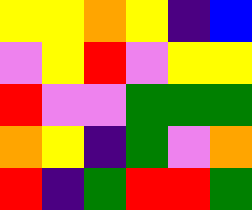[["yellow", "yellow", "orange", "yellow", "indigo", "blue"], ["violet", "yellow", "red", "violet", "yellow", "yellow"], ["red", "violet", "violet", "green", "green", "green"], ["orange", "yellow", "indigo", "green", "violet", "orange"], ["red", "indigo", "green", "red", "red", "green"]]